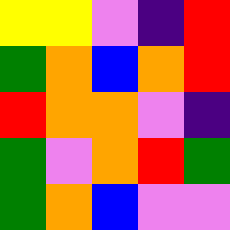[["yellow", "yellow", "violet", "indigo", "red"], ["green", "orange", "blue", "orange", "red"], ["red", "orange", "orange", "violet", "indigo"], ["green", "violet", "orange", "red", "green"], ["green", "orange", "blue", "violet", "violet"]]